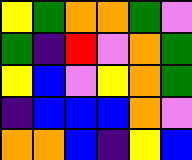[["yellow", "green", "orange", "orange", "green", "violet"], ["green", "indigo", "red", "violet", "orange", "green"], ["yellow", "blue", "violet", "yellow", "orange", "green"], ["indigo", "blue", "blue", "blue", "orange", "violet"], ["orange", "orange", "blue", "indigo", "yellow", "blue"]]